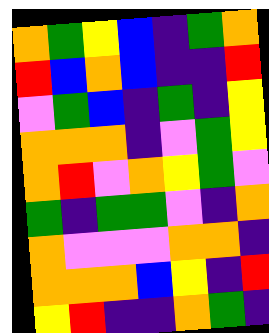[["orange", "green", "yellow", "blue", "indigo", "green", "orange"], ["red", "blue", "orange", "blue", "indigo", "indigo", "red"], ["violet", "green", "blue", "indigo", "green", "indigo", "yellow"], ["orange", "orange", "orange", "indigo", "violet", "green", "yellow"], ["orange", "red", "violet", "orange", "yellow", "green", "violet"], ["green", "indigo", "green", "green", "violet", "indigo", "orange"], ["orange", "violet", "violet", "violet", "orange", "orange", "indigo"], ["orange", "orange", "orange", "blue", "yellow", "indigo", "red"], ["yellow", "red", "indigo", "indigo", "orange", "green", "indigo"]]